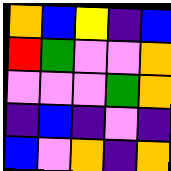[["orange", "blue", "yellow", "indigo", "blue"], ["red", "green", "violet", "violet", "orange"], ["violet", "violet", "violet", "green", "orange"], ["indigo", "blue", "indigo", "violet", "indigo"], ["blue", "violet", "orange", "indigo", "orange"]]